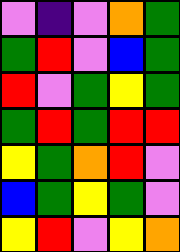[["violet", "indigo", "violet", "orange", "green"], ["green", "red", "violet", "blue", "green"], ["red", "violet", "green", "yellow", "green"], ["green", "red", "green", "red", "red"], ["yellow", "green", "orange", "red", "violet"], ["blue", "green", "yellow", "green", "violet"], ["yellow", "red", "violet", "yellow", "orange"]]